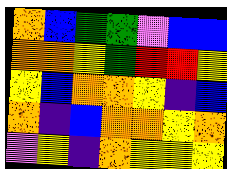[["orange", "blue", "green", "green", "violet", "blue", "blue"], ["orange", "orange", "yellow", "green", "red", "red", "yellow"], ["yellow", "blue", "orange", "orange", "yellow", "indigo", "blue"], ["orange", "indigo", "blue", "orange", "orange", "yellow", "orange"], ["violet", "yellow", "indigo", "orange", "yellow", "yellow", "yellow"]]